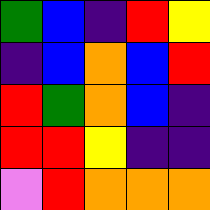[["green", "blue", "indigo", "red", "yellow"], ["indigo", "blue", "orange", "blue", "red"], ["red", "green", "orange", "blue", "indigo"], ["red", "red", "yellow", "indigo", "indigo"], ["violet", "red", "orange", "orange", "orange"]]